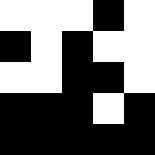[["white", "white", "white", "black", "white"], ["black", "white", "black", "white", "white"], ["white", "white", "black", "black", "white"], ["black", "black", "black", "white", "black"], ["black", "black", "black", "black", "black"]]